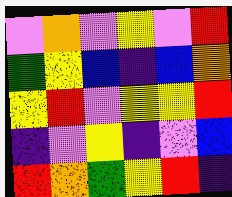[["violet", "orange", "violet", "yellow", "violet", "red"], ["green", "yellow", "blue", "indigo", "blue", "orange"], ["yellow", "red", "violet", "yellow", "yellow", "red"], ["indigo", "violet", "yellow", "indigo", "violet", "blue"], ["red", "orange", "green", "yellow", "red", "indigo"]]